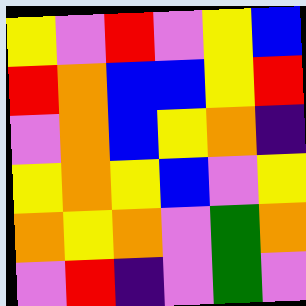[["yellow", "violet", "red", "violet", "yellow", "blue"], ["red", "orange", "blue", "blue", "yellow", "red"], ["violet", "orange", "blue", "yellow", "orange", "indigo"], ["yellow", "orange", "yellow", "blue", "violet", "yellow"], ["orange", "yellow", "orange", "violet", "green", "orange"], ["violet", "red", "indigo", "violet", "green", "violet"]]